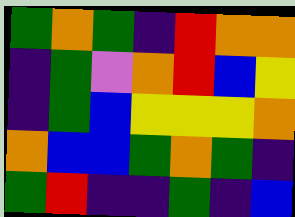[["green", "orange", "green", "indigo", "red", "orange", "orange"], ["indigo", "green", "violet", "orange", "red", "blue", "yellow"], ["indigo", "green", "blue", "yellow", "yellow", "yellow", "orange"], ["orange", "blue", "blue", "green", "orange", "green", "indigo"], ["green", "red", "indigo", "indigo", "green", "indigo", "blue"]]